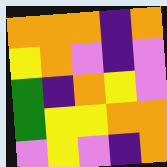[["orange", "orange", "orange", "indigo", "orange"], ["yellow", "orange", "violet", "indigo", "violet"], ["green", "indigo", "orange", "yellow", "violet"], ["green", "yellow", "yellow", "orange", "orange"], ["violet", "yellow", "violet", "indigo", "orange"]]